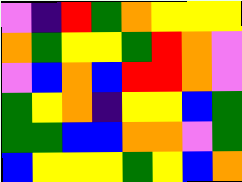[["violet", "indigo", "red", "green", "orange", "yellow", "yellow", "yellow"], ["orange", "green", "yellow", "yellow", "green", "red", "orange", "violet"], ["violet", "blue", "orange", "blue", "red", "red", "orange", "violet"], ["green", "yellow", "orange", "indigo", "yellow", "yellow", "blue", "green"], ["green", "green", "blue", "blue", "orange", "orange", "violet", "green"], ["blue", "yellow", "yellow", "yellow", "green", "yellow", "blue", "orange"]]